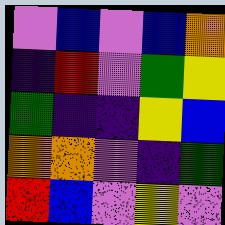[["violet", "blue", "violet", "blue", "orange"], ["indigo", "red", "violet", "green", "yellow"], ["green", "indigo", "indigo", "yellow", "blue"], ["orange", "orange", "violet", "indigo", "green"], ["red", "blue", "violet", "yellow", "violet"]]